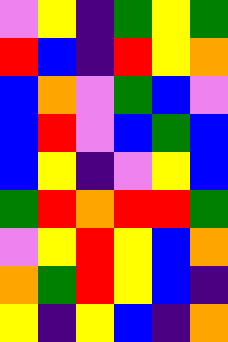[["violet", "yellow", "indigo", "green", "yellow", "green"], ["red", "blue", "indigo", "red", "yellow", "orange"], ["blue", "orange", "violet", "green", "blue", "violet"], ["blue", "red", "violet", "blue", "green", "blue"], ["blue", "yellow", "indigo", "violet", "yellow", "blue"], ["green", "red", "orange", "red", "red", "green"], ["violet", "yellow", "red", "yellow", "blue", "orange"], ["orange", "green", "red", "yellow", "blue", "indigo"], ["yellow", "indigo", "yellow", "blue", "indigo", "orange"]]